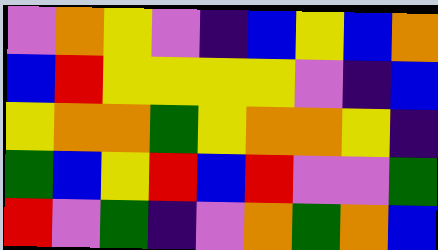[["violet", "orange", "yellow", "violet", "indigo", "blue", "yellow", "blue", "orange"], ["blue", "red", "yellow", "yellow", "yellow", "yellow", "violet", "indigo", "blue"], ["yellow", "orange", "orange", "green", "yellow", "orange", "orange", "yellow", "indigo"], ["green", "blue", "yellow", "red", "blue", "red", "violet", "violet", "green"], ["red", "violet", "green", "indigo", "violet", "orange", "green", "orange", "blue"]]